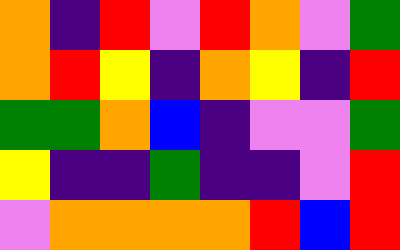[["orange", "indigo", "red", "violet", "red", "orange", "violet", "green"], ["orange", "red", "yellow", "indigo", "orange", "yellow", "indigo", "red"], ["green", "green", "orange", "blue", "indigo", "violet", "violet", "green"], ["yellow", "indigo", "indigo", "green", "indigo", "indigo", "violet", "red"], ["violet", "orange", "orange", "orange", "orange", "red", "blue", "red"]]